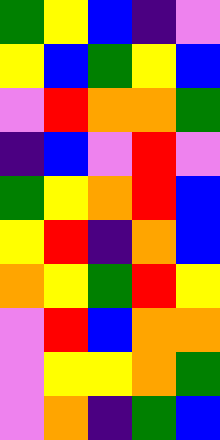[["green", "yellow", "blue", "indigo", "violet"], ["yellow", "blue", "green", "yellow", "blue"], ["violet", "red", "orange", "orange", "green"], ["indigo", "blue", "violet", "red", "violet"], ["green", "yellow", "orange", "red", "blue"], ["yellow", "red", "indigo", "orange", "blue"], ["orange", "yellow", "green", "red", "yellow"], ["violet", "red", "blue", "orange", "orange"], ["violet", "yellow", "yellow", "orange", "green"], ["violet", "orange", "indigo", "green", "blue"]]